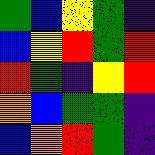[["green", "blue", "yellow", "green", "indigo"], ["blue", "yellow", "red", "green", "red"], ["red", "green", "indigo", "yellow", "red"], ["orange", "blue", "green", "green", "indigo"], ["blue", "orange", "red", "green", "indigo"]]